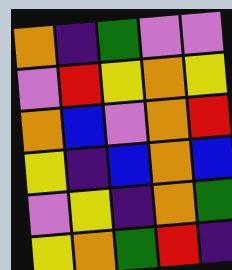[["orange", "indigo", "green", "violet", "violet"], ["violet", "red", "yellow", "orange", "yellow"], ["orange", "blue", "violet", "orange", "red"], ["yellow", "indigo", "blue", "orange", "blue"], ["violet", "yellow", "indigo", "orange", "green"], ["yellow", "orange", "green", "red", "indigo"]]